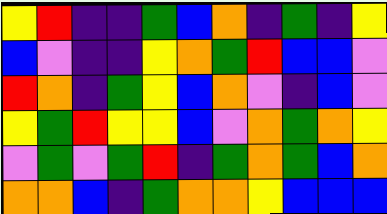[["yellow", "red", "indigo", "indigo", "green", "blue", "orange", "indigo", "green", "indigo", "yellow"], ["blue", "violet", "indigo", "indigo", "yellow", "orange", "green", "red", "blue", "blue", "violet"], ["red", "orange", "indigo", "green", "yellow", "blue", "orange", "violet", "indigo", "blue", "violet"], ["yellow", "green", "red", "yellow", "yellow", "blue", "violet", "orange", "green", "orange", "yellow"], ["violet", "green", "violet", "green", "red", "indigo", "green", "orange", "green", "blue", "orange"], ["orange", "orange", "blue", "indigo", "green", "orange", "orange", "yellow", "blue", "blue", "blue"]]